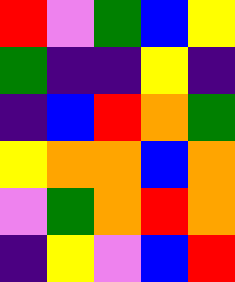[["red", "violet", "green", "blue", "yellow"], ["green", "indigo", "indigo", "yellow", "indigo"], ["indigo", "blue", "red", "orange", "green"], ["yellow", "orange", "orange", "blue", "orange"], ["violet", "green", "orange", "red", "orange"], ["indigo", "yellow", "violet", "blue", "red"]]